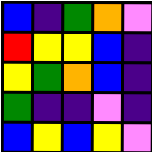[["blue", "indigo", "green", "orange", "violet"], ["red", "yellow", "yellow", "blue", "indigo"], ["yellow", "green", "orange", "blue", "indigo"], ["green", "indigo", "indigo", "violet", "indigo"], ["blue", "yellow", "blue", "yellow", "violet"]]